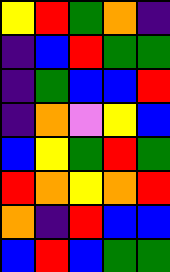[["yellow", "red", "green", "orange", "indigo"], ["indigo", "blue", "red", "green", "green"], ["indigo", "green", "blue", "blue", "red"], ["indigo", "orange", "violet", "yellow", "blue"], ["blue", "yellow", "green", "red", "green"], ["red", "orange", "yellow", "orange", "red"], ["orange", "indigo", "red", "blue", "blue"], ["blue", "red", "blue", "green", "green"]]